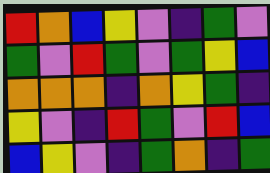[["red", "orange", "blue", "yellow", "violet", "indigo", "green", "violet"], ["green", "violet", "red", "green", "violet", "green", "yellow", "blue"], ["orange", "orange", "orange", "indigo", "orange", "yellow", "green", "indigo"], ["yellow", "violet", "indigo", "red", "green", "violet", "red", "blue"], ["blue", "yellow", "violet", "indigo", "green", "orange", "indigo", "green"]]